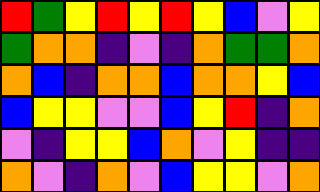[["red", "green", "yellow", "red", "yellow", "red", "yellow", "blue", "violet", "yellow"], ["green", "orange", "orange", "indigo", "violet", "indigo", "orange", "green", "green", "orange"], ["orange", "blue", "indigo", "orange", "orange", "blue", "orange", "orange", "yellow", "blue"], ["blue", "yellow", "yellow", "violet", "violet", "blue", "yellow", "red", "indigo", "orange"], ["violet", "indigo", "yellow", "yellow", "blue", "orange", "violet", "yellow", "indigo", "indigo"], ["orange", "violet", "indigo", "orange", "violet", "blue", "yellow", "yellow", "violet", "orange"]]